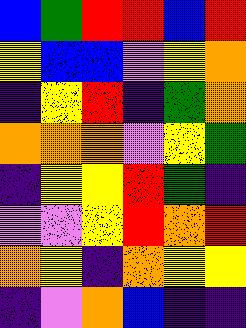[["blue", "green", "red", "red", "blue", "red"], ["yellow", "blue", "blue", "violet", "yellow", "orange"], ["indigo", "yellow", "red", "indigo", "green", "orange"], ["orange", "orange", "orange", "violet", "yellow", "green"], ["indigo", "yellow", "yellow", "red", "green", "indigo"], ["violet", "violet", "yellow", "red", "orange", "red"], ["orange", "yellow", "indigo", "orange", "yellow", "yellow"], ["indigo", "violet", "orange", "blue", "indigo", "indigo"]]